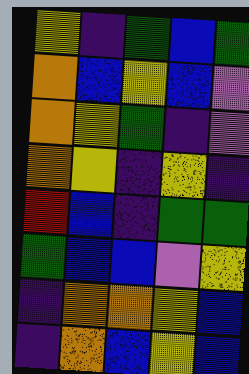[["yellow", "indigo", "green", "blue", "green"], ["orange", "blue", "yellow", "blue", "violet"], ["orange", "yellow", "green", "indigo", "violet"], ["orange", "yellow", "indigo", "yellow", "indigo"], ["red", "blue", "indigo", "green", "green"], ["green", "blue", "blue", "violet", "yellow"], ["indigo", "orange", "orange", "yellow", "blue"], ["indigo", "orange", "blue", "yellow", "blue"]]